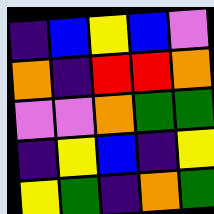[["indigo", "blue", "yellow", "blue", "violet"], ["orange", "indigo", "red", "red", "orange"], ["violet", "violet", "orange", "green", "green"], ["indigo", "yellow", "blue", "indigo", "yellow"], ["yellow", "green", "indigo", "orange", "green"]]